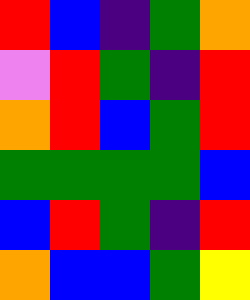[["red", "blue", "indigo", "green", "orange"], ["violet", "red", "green", "indigo", "red"], ["orange", "red", "blue", "green", "red"], ["green", "green", "green", "green", "blue"], ["blue", "red", "green", "indigo", "red"], ["orange", "blue", "blue", "green", "yellow"]]